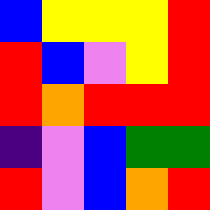[["blue", "yellow", "yellow", "yellow", "red"], ["red", "blue", "violet", "yellow", "red"], ["red", "orange", "red", "red", "red"], ["indigo", "violet", "blue", "green", "green"], ["red", "violet", "blue", "orange", "red"]]